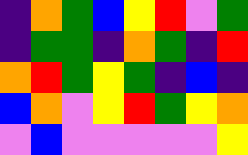[["indigo", "orange", "green", "blue", "yellow", "red", "violet", "green"], ["indigo", "green", "green", "indigo", "orange", "green", "indigo", "red"], ["orange", "red", "green", "yellow", "green", "indigo", "blue", "indigo"], ["blue", "orange", "violet", "yellow", "red", "green", "yellow", "orange"], ["violet", "blue", "violet", "violet", "violet", "violet", "violet", "yellow"]]